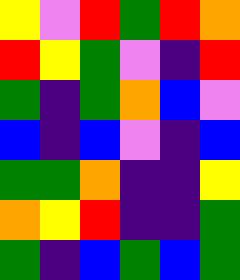[["yellow", "violet", "red", "green", "red", "orange"], ["red", "yellow", "green", "violet", "indigo", "red"], ["green", "indigo", "green", "orange", "blue", "violet"], ["blue", "indigo", "blue", "violet", "indigo", "blue"], ["green", "green", "orange", "indigo", "indigo", "yellow"], ["orange", "yellow", "red", "indigo", "indigo", "green"], ["green", "indigo", "blue", "green", "blue", "green"]]